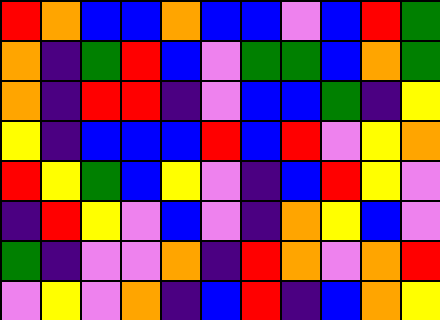[["red", "orange", "blue", "blue", "orange", "blue", "blue", "violet", "blue", "red", "green"], ["orange", "indigo", "green", "red", "blue", "violet", "green", "green", "blue", "orange", "green"], ["orange", "indigo", "red", "red", "indigo", "violet", "blue", "blue", "green", "indigo", "yellow"], ["yellow", "indigo", "blue", "blue", "blue", "red", "blue", "red", "violet", "yellow", "orange"], ["red", "yellow", "green", "blue", "yellow", "violet", "indigo", "blue", "red", "yellow", "violet"], ["indigo", "red", "yellow", "violet", "blue", "violet", "indigo", "orange", "yellow", "blue", "violet"], ["green", "indigo", "violet", "violet", "orange", "indigo", "red", "orange", "violet", "orange", "red"], ["violet", "yellow", "violet", "orange", "indigo", "blue", "red", "indigo", "blue", "orange", "yellow"]]